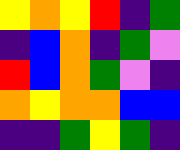[["yellow", "orange", "yellow", "red", "indigo", "green"], ["indigo", "blue", "orange", "indigo", "green", "violet"], ["red", "blue", "orange", "green", "violet", "indigo"], ["orange", "yellow", "orange", "orange", "blue", "blue"], ["indigo", "indigo", "green", "yellow", "green", "indigo"]]